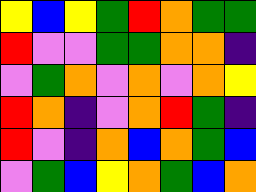[["yellow", "blue", "yellow", "green", "red", "orange", "green", "green"], ["red", "violet", "violet", "green", "green", "orange", "orange", "indigo"], ["violet", "green", "orange", "violet", "orange", "violet", "orange", "yellow"], ["red", "orange", "indigo", "violet", "orange", "red", "green", "indigo"], ["red", "violet", "indigo", "orange", "blue", "orange", "green", "blue"], ["violet", "green", "blue", "yellow", "orange", "green", "blue", "orange"]]